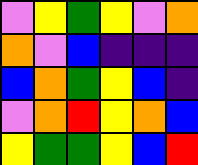[["violet", "yellow", "green", "yellow", "violet", "orange"], ["orange", "violet", "blue", "indigo", "indigo", "indigo"], ["blue", "orange", "green", "yellow", "blue", "indigo"], ["violet", "orange", "red", "yellow", "orange", "blue"], ["yellow", "green", "green", "yellow", "blue", "red"]]